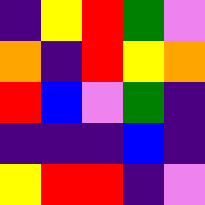[["indigo", "yellow", "red", "green", "violet"], ["orange", "indigo", "red", "yellow", "orange"], ["red", "blue", "violet", "green", "indigo"], ["indigo", "indigo", "indigo", "blue", "indigo"], ["yellow", "red", "red", "indigo", "violet"]]